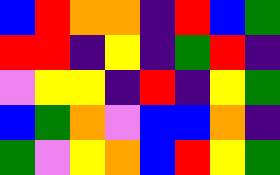[["blue", "red", "orange", "orange", "indigo", "red", "blue", "green"], ["red", "red", "indigo", "yellow", "indigo", "green", "red", "indigo"], ["violet", "yellow", "yellow", "indigo", "red", "indigo", "yellow", "green"], ["blue", "green", "orange", "violet", "blue", "blue", "orange", "indigo"], ["green", "violet", "yellow", "orange", "blue", "red", "yellow", "green"]]